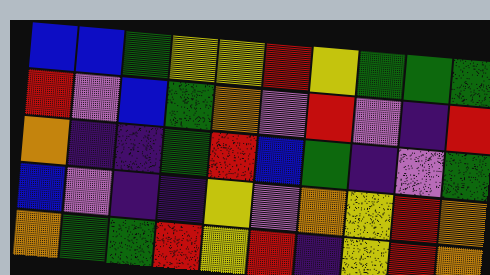[["blue", "blue", "green", "yellow", "yellow", "red", "yellow", "green", "green", "green"], ["red", "violet", "blue", "green", "orange", "violet", "red", "violet", "indigo", "red"], ["orange", "indigo", "indigo", "green", "red", "blue", "green", "indigo", "violet", "green"], ["blue", "violet", "indigo", "indigo", "yellow", "violet", "orange", "yellow", "red", "orange"], ["orange", "green", "green", "red", "yellow", "red", "indigo", "yellow", "red", "orange"]]